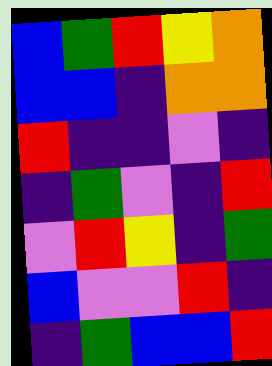[["blue", "green", "red", "yellow", "orange"], ["blue", "blue", "indigo", "orange", "orange"], ["red", "indigo", "indigo", "violet", "indigo"], ["indigo", "green", "violet", "indigo", "red"], ["violet", "red", "yellow", "indigo", "green"], ["blue", "violet", "violet", "red", "indigo"], ["indigo", "green", "blue", "blue", "red"]]